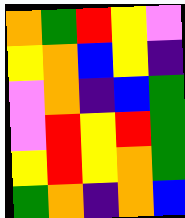[["orange", "green", "red", "yellow", "violet"], ["yellow", "orange", "blue", "yellow", "indigo"], ["violet", "orange", "indigo", "blue", "green"], ["violet", "red", "yellow", "red", "green"], ["yellow", "red", "yellow", "orange", "green"], ["green", "orange", "indigo", "orange", "blue"]]